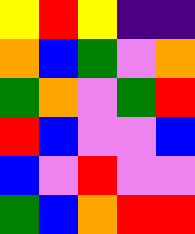[["yellow", "red", "yellow", "indigo", "indigo"], ["orange", "blue", "green", "violet", "orange"], ["green", "orange", "violet", "green", "red"], ["red", "blue", "violet", "violet", "blue"], ["blue", "violet", "red", "violet", "violet"], ["green", "blue", "orange", "red", "red"]]